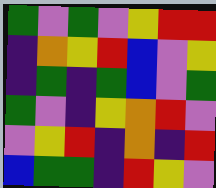[["green", "violet", "green", "violet", "yellow", "red", "red"], ["indigo", "orange", "yellow", "red", "blue", "violet", "yellow"], ["indigo", "green", "indigo", "green", "blue", "violet", "green"], ["green", "violet", "indigo", "yellow", "orange", "red", "violet"], ["violet", "yellow", "red", "indigo", "orange", "indigo", "red"], ["blue", "green", "green", "indigo", "red", "yellow", "violet"]]